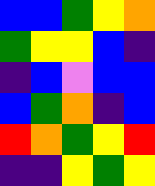[["blue", "blue", "green", "yellow", "orange"], ["green", "yellow", "yellow", "blue", "indigo"], ["indigo", "blue", "violet", "blue", "blue"], ["blue", "green", "orange", "indigo", "blue"], ["red", "orange", "green", "yellow", "red"], ["indigo", "indigo", "yellow", "green", "yellow"]]